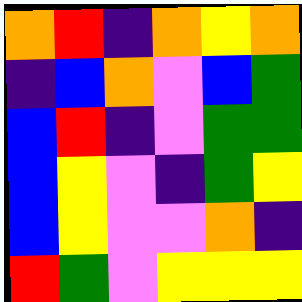[["orange", "red", "indigo", "orange", "yellow", "orange"], ["indigo", "blue", "orange", "violet", "blue", "green"], ["blue", "red", "indigo", "violet", "green", "green"], ["blue", "yellow", "violet", "indigo", "green", "yellow"], ["blue", "yellow", "violet", "violet", "orange", "indigo"], ["red", "green", "violet", "yellow", "yellow", "yellow"]]